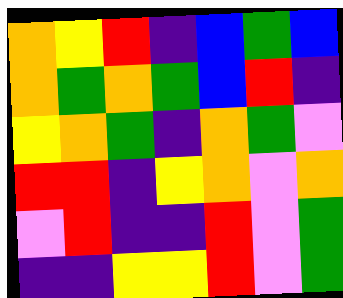[["orange", "yellow", "red", "indigo", "blue", "green", "blue"], ["orange", "green", "orange", "green", "blue", "red", "indigo"], ["yellow", "orange", "green", "indigo", "orange", "green", "violet"], ["red", "red", "indigo", "yellow", "orange", "violet", "orange"], ["violet", "red", "indigo", "indigo", "red", "violet", "green"], ["indigo", "indigo", "yellow", "yellow", "red", "violet", "green"]]